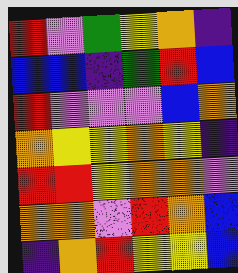[["red", "violet", "green", "yellow", "orange", "indigo"], ["blue", "blue", "indigo", "green", "red", "blue"], ["red", "violet", "violet", "violet", "blue", "orange"], ["orange", "yellow", "yellow", "orange", "yellow", "indigo"], ["red", "red", "yellow", "orange", "orange", "violet"], ["orange", "orange", "violet", "red", "orange", "blue"], ["indigo", "orange", "red", "yellow", "yellow", "blue"]]